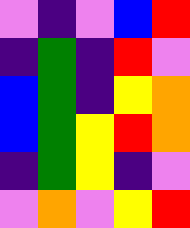[["violet", "indigo", "violet", "blue", "red"], ["indigo", "green", "indigo", "red", "violet"], ["blue", "green", "indigo", "yellow", "orange"], ["blue", "green", "yellow", "red", "orange"], ["indigo", "green", "yellow", "indigo", "violet"], ["violet", "orange", "violet", "yellow", "red"]]